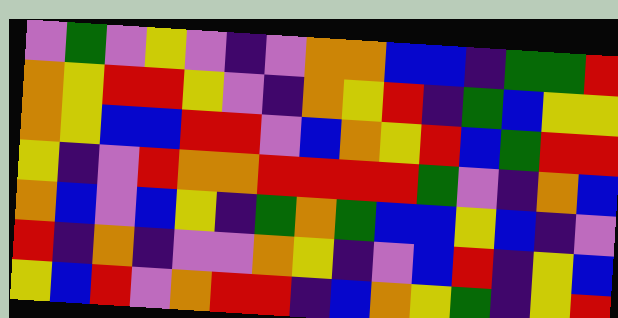[["violet", "green", "violet", "yellow", "violet", "indigo", "violet", "orange", "orange", "blue", "blue", "indigo", "green", "green", "red"], ["orange", "yellow", "red", "red", "yellow", "violet", "indigo", "orange", "yellow", "red", "indigo", "green", "blue", "yellow", "yellow"], ["orange", "yellow", "blue", "blue", "red", "red", "violet", "blue", "orange", "yellow", "red", "blue", "green", "red", "red"], ["yellow", "indigo", "violet", "red", "orange", "orange", "red", "red", "red", "red", "green", "violet", "indigo", "orange", "blue"], ["orange", "blue", "violet", "blue", "yellow", "indigo", "green", "orange", "green", "blue", "blue", "yellow", "blue", "indigo", "violet"], ["red", "indigo", "orange", "indigo", "violet", "violet", "orange", "yellow", "indigo", "violet", "blue", "red", "indigo", "yellow", "blue"], ["yellow", "blue", "red", "violet", "orange", "red", "red", "indigo", "blue", "orange", "yellow", "green", "indigo", "yellow", "red"]]